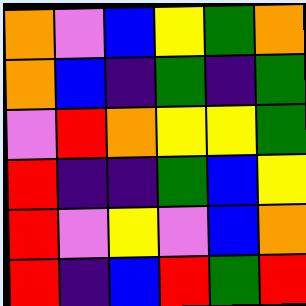[["orange", "violet", "blue", "yellow", "green", "orange"], ["orange", "blue", "indigo", "green", "indigo", "green"], ["violet", "red", "orange", "yellow", "yellow", "green"], ["red", "indigo", "indigo", "green", "blue", "yellow"], ["red", "violet", "yellow", "violet", "blue", "orange"], ["red", "indigo", "blue", "red", "green", "red"]]